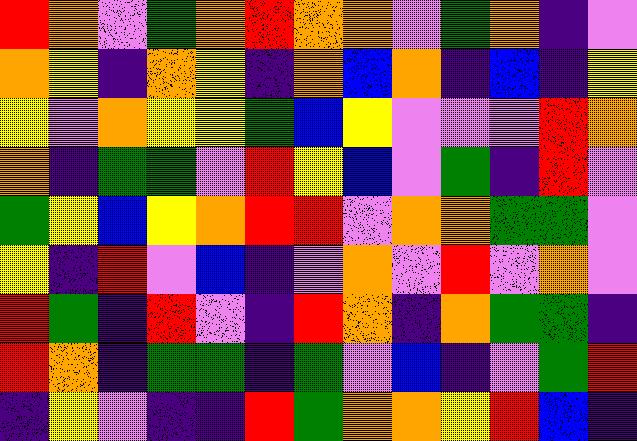[["red", "orange", "violet", "green", "orange", "red", "orange", "orange", "violet", "green", "orange", "indigo", "violet"], ["orange", "yellow", "indigo", "orange", "yellow", "indigo", "orange", "blue", "orange", "indigo", "blue", "indigo", "yellow"], ["yellow", "violet", "orange", "yellow", "yellow", "green", "blue", "yellow", "violet", "violet", "violet", "red", "orange"], ["orange", "indigo", "green", "green", "violet", "red", "yellow", "blue", "violet", "green", "indigo", "red", "violet"], ["green", "yellow", "blue", "yellow", "orange", "red", "red", "violet", "orange", "orange", "green", "green", "violet"], ["yellow", "indigo", "red", "violet", "blue", "indigo", "violet", "orange", "violet", "red", "violet", "orange", "violet"], ["red", "green", "indigo", "red", "violet", "indigo", "red", "orange", "indigo", "orange", "green", "green", "indigo"], ["red", "orange", "indigo", "green", "green", "indigo", "green", "violet", "blue", "indigo", "violet", "green", "red"], ["indigo", "yellow", "violet", "indigo", "indigo", "red", "green", "orange", "orange", "yellow", "red", "blue", "indigo"]]